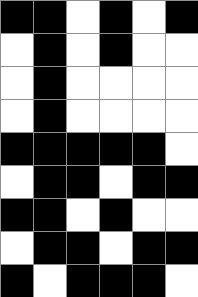[["black", "black", "white", "black", "white", "black"], ["white", "black", "white", "black", "white", "white"], ["white", "black", "white", "white", "white", "white"], ["white", "black", "white", "white", "white", "white"], ["black", "black", "black", "black", "black", "white"], ["white", "black", "black", "white", "black", "black"], ["black", "black", "white", "black", "white", "white"], ["white", "black", "black", "white", "black", "black"], ["black", "white", "black", "black", "black", "white"]]